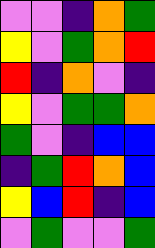[["violet", "violet", "indigo", "orange", "green"], ["yellow", "violet", "green", "orange", "red"], ["red", "indigo", "orange", "violet", "indigo"], ["yellow", "violet", "green", "green", "orange"], ["green", "violet", "indigo", "blue", "blue"], ["indigo", "green", "red", "orange", "blue"], ["yellow", "blue", "red", "indigo", "blue"], ["violet", "green", "violet", "violet", "green"]]